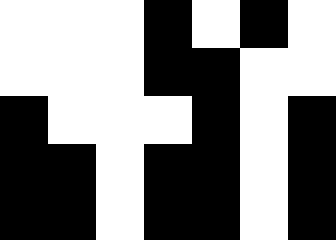[["white", "white", "white", "black", "white", "black", "white"], ["white", "white", "white", "black", "black", "white", "white"], ["black", "white", "white", "white", "black", "white", "black"], ["black", "black", "white", "black", "black", "white", "black"], ["black", "black", "white", "black", "black", "white", "black"]]